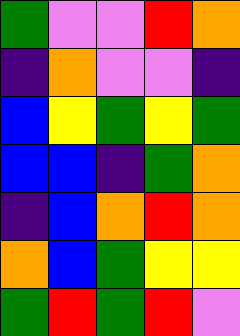[["green", "violet", "violet", "red", "orange"], ["indigo", "orange", "violet", "violet", "indigo"], ["blue", "yellow", "green", "yellow", "green"], ["blue", "blue", "indigo", "green", "orange"], ["indigo", "blue", "orange", "red", "orange"], ["orange", "blue", "green", "yellow", "yellow"], ["green", "red", "green", "red", "violet"]]